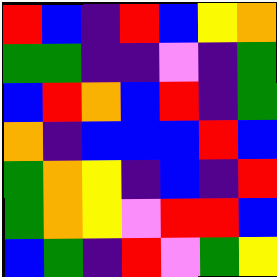[["red", "blue", "indigo", "red", "blue", "yellow", "orange"], ["green", "green", "indigo", "indigo", "violet", "indigo", "green"], ["blue", "red", "orange", "blue", "red", "indigo", "green"], ["orange", "indigo", "blue", "blue", "blue", "red", "blue"], ["green", "orange", "yellow", "indigo", "blue", "indigo", "red"], ["green", "orange", "yellow", "violet", "red", "red", "blue"], ["blue", "green", "indigo", "red", "violet", "green", "yellow"]]